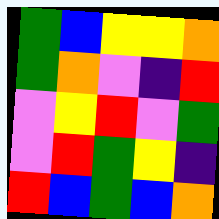[["green", "blue", "yellow", "yellow", "orange"], ["green", "orange", "violet", "indigo", "red"], ["violet", "yellow", "red", "violet", "green"], ["violet", "red", "green", "yellow", "indigo"], ["red", "blue", "green", "blue", "orange"]]